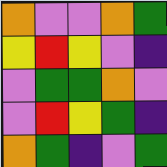[["orange", "violet", "violet", "orange", "green"], ["yellow", "red", "yellow", "violet", "indigo"], ["violet", "green", "green", "orange", "violet"], ["violet", "red", "yellow", "green", "indigo"], ["orange", "green", "indigo", "violet", "green"]]